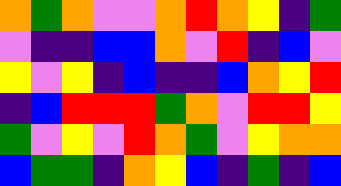[["orange", "green", "orange", "violet", "violet", "orange", "red", "orange", "yellow", "indigo", "green"], ["violet", "indigo", "indigo", "blue", "blue", "orange", "violet", "red", "indigo", "blue", "violet"], ["yellow", "violet", "yellow", "indigo", "blue", "indigo", "indigo", "blue", "orange", "yellow", "red"], ["indigo", "blue", "red", "red", "red", "green", "orange", "violet", "red", "red", "yellow"], ["green", "violet", "yellow", "violet", "red", "orange", "green", "violet", "yellow", "orange", "orange"], ["blue", "green", "green", "indigo", "orange", "yellow", "blue", "indigo", "green", "indigo", "blue"]]